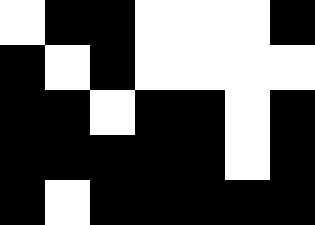[["white", "black", "black", "white", "white", "white", "black"], ["black", "white", "black", "white", "white", "white", "white"], ["black", "black", "white", "black", "black", "white", "black"], ["black", "black", "black", "black", "black", "white", "black"], ["black", "white", "black", "black", "black", "black", "black"]]